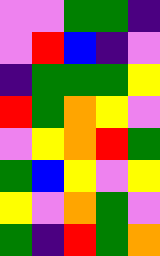[["violet", "violet", "green", "green", "indigo"], ["violet", "red", "blue", "indigo", "violet"], ["indigo", "green", "green", "green", "yellow"], ["red", "green", "orange", "yellow", "violet"], ["violet", "yellow", "orange", "red", "green"], ["green", "blue", "yellow", "violet", "yellow"], ["yellow", "violet", "orange", "green", "violet"], ["green", "indigo", "red", "green", "orange"]]